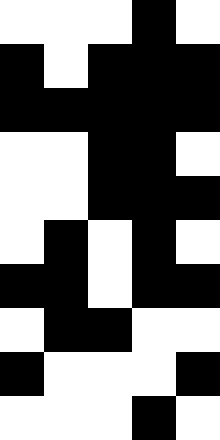[["white", "white", "white", "black", "white"], ["black", "white", "black", "black", "black"], ["black", "black", "black", "black", "black"], ["white", "white", "black", "black", "white"], ["white", "white", "black", "black", "black"], ["white", "black", "white", "black", "white"], ["black", "black", "white", "black", "black"], ["white", "black", "black", "white", "white"], ["black", "white", "white", "white", "black"], ["white", "white", "white", "black", "white"]]